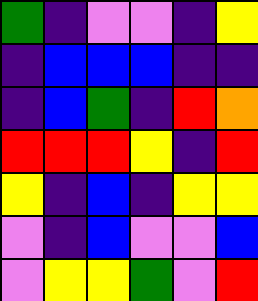[["green", "indigo", "violet", "violet", "indigo", "yellow"], ["indigo", "blue", "blue", "blue", "indigo", "indigo"], ["indigo", "blue", "green", "indigo", "red", "orange"], ["red", "red", "red", "yellow", "indigo", "red"], ["yellow", "indigo", "blue", "indigo", "yellow", "yellow"], ["violet", "indigo", "blue", "violet", "violet", "blue"], ["violet", "yellow", "yellow", "green", "violet", "red"]]